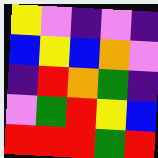[["yellow", "violet", "indigo", "violet", "indigo"], ["blue", "yellow", "blue", "orange", "violet"], ["indigo", "red", "orange", "green", "indigo"], ["violet", "green", "red", "yellow", "blue"], ["red", "red", "red", "green", "red"]]